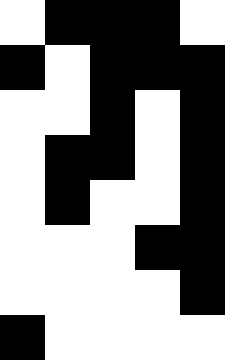[["white", "black", "black", "black", "white"], ["black", "white", "black", "black", "black"], ["white", "white", "black", "white", "black"], ["white", "black", "black", "white", "black"], ["white", "black", "white", "white", "black"], ["white", "white", "white", "black", "black"], ["white", "white", "white", "white", "black"], ["black", "white", "white", "white", "white"]]